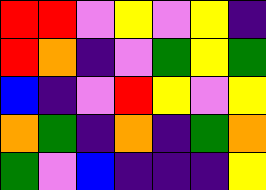[["red", "red", "violet", "yellow", "violet", "yellow", "indigo"], ["red", "orange", "indigo", "violet", "green", "yellow", "green"], ["blue", "indigo", "violet", "red", "yellow", "violet", "yellow"], ["orange", "green", "indigo", "orange", "indigo", "green", "orange"], ["green", "violet", "blue", "indigo", "indigo", "indigo", "yellow"]]